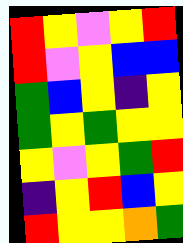[["red", "yellow", "violet", "yellow", "red"], ["red", "violet", "yellow", "blue", "blue"], ["green", "blue", "yellow", "indigo", "yellow"], ["green", "yellow", "green", "yellow", "yellow"], ["yellow", "violet", "yellow", "green", "red"], ["indigo", "yellow", "red", "blue", "yellow"], ["red", "yellow", "yellow", "orange", "green"]]